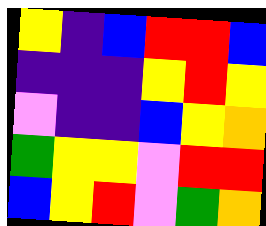[["yellow", "indigo", "blue", "red", "red", "blue"], ["indigo", "indigo", "indigo", "yellow", "red", "yellow"], ["violet", "indigo", "indigo", "blue", "yellow", "orange"], ["green", "yellow", "yellow", "violet", "red", "red"], ["blue", "yellow", "red", "violet", "green", "orange"]]